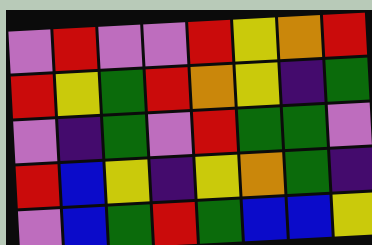[["violet", "red", "violet", "violet", "red", "yellow", "orange", "red"], ["red", "yellow", "green", "red", "orange", "yellow", "indigo", "green"], ["violet", "indigo", "green", "violet", "red", "green", "green", "violet"], ["red", "blue", "yellow", "indigo", "yellow", "orange", "green", "indigo"], ["violet", "blue", "green", "red", "green", "blue", "blue", "yellow"]]